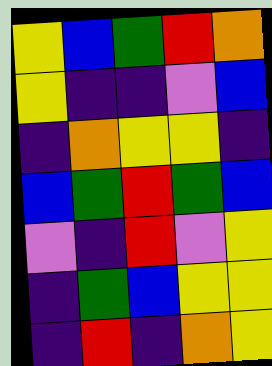[["yellow", "blue", "green", "red", "orange"], ["yellow", "indigo", "indigo", "violet", "blue"], ["indigo", "orange", "yellow", "yellow", "indigo"], ["blue", "green", "red", "green", "blue"], ["violet", "indigo", "red", "violet", "yellow"], ["indigo", "green", "blue", "yellow", "yellow"], ["indigo", "red", "indigo", "orange", "yellow"]]